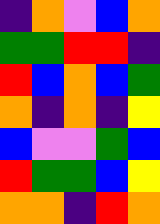[["indigo", "orange", "violet", "blue", "orange"], ["green", "green", "red", "red", "indigo"], ["red", "blue", "orange", "blue", "green"], ["orange", "indigo", "orange", "indigo", "yellow"], ["blue", "violet", "violet", "green", "blue"], ["red", "green", "green", "blue", "yellow"], ["orange", "orange", "indigo", "red", "orange"]]